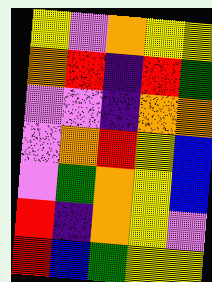[["yellow", "violet", "orange", "yellow", "yellow"], ["orange", "red", "indigo", "red", "green"], ["violet", "violet", "indigo", "orange", "orange"], ["violet", "orange", "red", "yellow", "blue"], ["violet", "green", "orange", "yellow", "blue"], ["red", "indigo", "orange", "yellow", "violet"], ["red", "blue", "green", "yellow", "yellow"]]